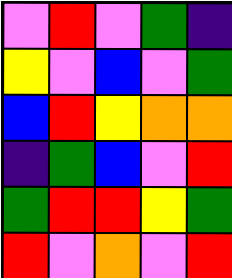[["violet", "red", "violet", "green", "indigo"], ["yellow", "violet", "blue", "violet", "green"], ["blue", "red", "yellow", "orange", "orange"], ["indigo", "green", "blue", "violet", "red"], ["green", "red", "red", "yellow", "green"], ["red", "violet", "orange", "violet", "red"]]